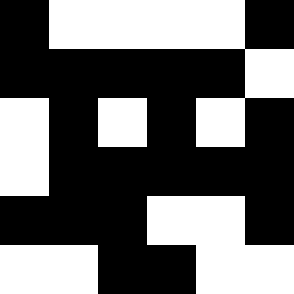[["black", "white", "white", "white", "white", "black"], ["black", "black", "black", "black", "black", "white"], ["white", "black", "white", "black", "white", "black"], ["white", "black", "black", "black", "black", "black"], ["black", "black", "black", "white", "white", "black"], ["white", "white", "black", "black", "white", "white"]]